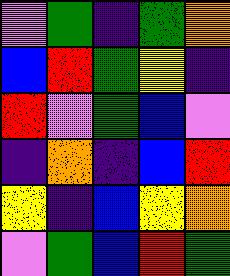[["violet", "green", "indigo", "green", "orange"], ["blue", "red", "green", "yellow", "indigo"], ["red", "violet", "green", "blue", "violet"], ["indigo", "orange", "indigo", "blue", "red"], ["yellow", "indigo", "blue", "yellow", "orange"], ["violet", "green", "blue", "red", "green"]]